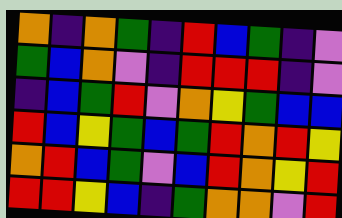[["orange", "indigo", "orange", "green", "indigo", "red", "blue", "green", "indigo", "violet"], ["green", "blue", "orange", "violet", "indigo", "red", "red", "red", "indigo", "violet"], ["indigo", "blue", "green", "red", "violet", "orange", "yellow", "green", "blue", "blue"], ["red", "blue", "yellow", "green", "blue", "green", "red", "orange", "red", "yellow"], ["orange", "red", "blue", "green", "violet", "blue", "red", "orange", "yellow", "red"], ["red", "red", "yellow", "blue", "indigo", "green", "orange", "orange", "violet", "red"]]